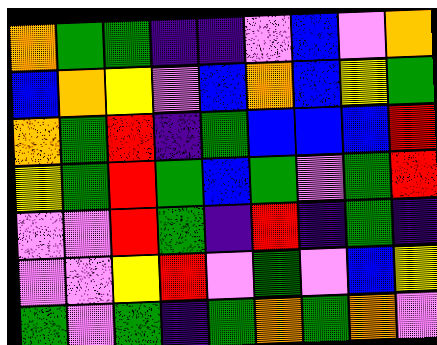[["orange", "green", "green", "indigo", "indigo", "violet", "blue", "violet", "orange"], ["blue", "orange", "yellow", "violet", "blue", "orange", "blue", "yellow", "green"], ["orange", "green", "red", "indigo", "green", "blue", "blue", "blue", "red"], ["yellow", "green", "red", "green", "blue", "green", "violet", "green", "red"], ["violet", "violet", "red", "green", "indigo", "red", "indigo", "green", "indigo"], ["violet", "violet", "yellow", "red", "violet", "green", "violet", "blue", "yellow"], ["green", "violet", "green", "indigo", "green", "orange", "green", "orange", "violet"]]